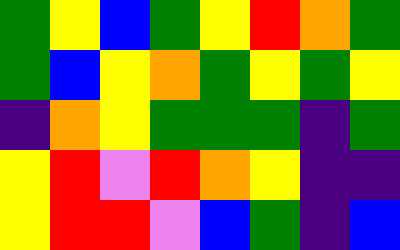[["green", "yellow", "blue", "green", "yellow", "red", "orange", "green"], ["green", "blue", "yellow", "orange", "green", "yellow", "green", "yellow"], ["indigo", "orange", "yellow", "green", "green", "green", "indigo", "green"], ["yellow", "red", "violet", "red", "orange", "yellow", "indigo", "indigo"], ["yellow", "red", "red", "violet", "blue", "green", "indigo", "blue"]]